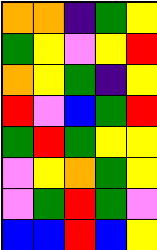[["orange", "orange", "indigo", "green", "yellow"], ["green", "yellow", "violet", "yellow", "red"], ["orange", "yellow", "green", "indigo", "yellow"], ["red", "violet", "blue", "green", "red"], ["green", "red", "green", "yellow", "yellow"], ["violet", "yellow", "orange", "green", "yellow"], ["violet", "green", "red", "green", "violet"], ["blue", "blue", "red", "blue", "yellow"]]